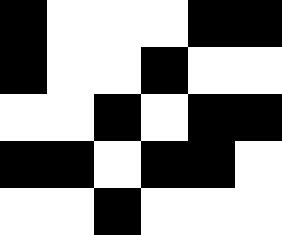[["black", "white", "white", "white", "black", "black"], ["black", "white", "white", "black", "white", "white"], ["white", "white", "black", "white", "black", "black"], ["black", "black", "white", "black", "black", "white"], ["white", "white", "black", "white", "white", "white"]]